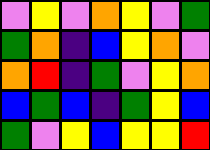[["violet", "yellow", "violet", "orange", "yellow", "violet", "green"], ["green", "orange", "indigo", "blue", "yellow", "orange", "violet"], ["orange", "red", "indigo", "green", "violet", "yellow", "orange"], ["blue", "green", "blue", "indigo", "green", "yellow", "blue"], ["green", "violet", "yellow", "blue", "yellow", "yellow", "red"]]